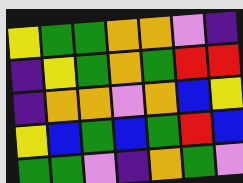[["yellow", "green", "green", "orange", "orange", "violet", "indigo"], ["indigo", "yellow", "green", "orange", "green", "red", "red"], ["indigo", "orange", "orange", "violet", "orange", "blue", "yellow"], ["yellow", "blue", "green", "blue", "green", "red", "blue"], ["green", "green", "violet", "indigo", "orange", "green", "violet"]]